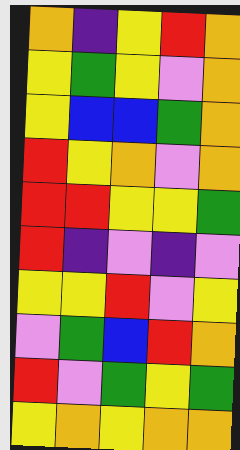[["orange", "indigo", "yellow", "red", "orange"], ["yellow", "green", "yellow", "violet", "orange"], ["yellow", "blue", "blue", "green", "orange"], ["red", "yellow", "orange", "violet", "orange"], ["red", "red", "yellow", "yellow", "green"], ["red", "indigo", "violet", "indigo", "violet"], ["yellow", "yellow", "red", "violet", "yellow"], ["violet", "green", "blue", "red", "orange"], ["red", "violet", "green", "yellow", "green"], ["yellow", "orange", "yellow", "orange", "orange"]]